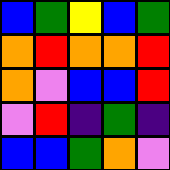[["blue", "green", "yellow", "blue", "green"], ["orange", "red", "orange", "orange", "red"], ["orange", "violet", "blue", "blue", "red"], ["violet", "red", "indigo", "green", "indigo"], ["blue", "blue", "green", "orange", "violet"]]